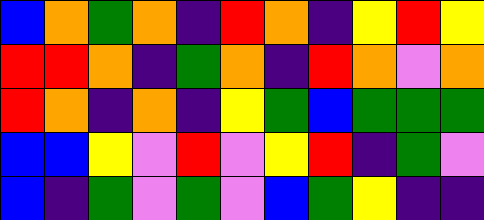[["blue", "orange", "green", "orange", "indigo", "red", "orange", "indigo", "yellow", "red", "yellow"], ["red", "red", "orange", "indigo", "green", "orange", "indigo", "red", "orange", "violet", "orange"], ["red", "orange", "indigo", "orange", "indigo", "yellow", "green", "blue", "green", "green", "green"], ["blue", "blue", "yellow", "violet", "red", "violet", "yellow", "red", "indigo", "green", "violet"], ["blue", "indigo", "green", "violet", "green", "violet", "blue", "green", "yellow", "indigo", "indigo"]]